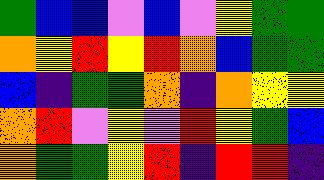[["green", "blue", "blue", "violet", "blue", "violet", "yellow", "green", "green"], ["orange", "yellow", "red", "yellow", "red", "orange", "blue", "green", "green"], ["blue", "indigo", "green", "green", "orange", "indigo", "orange", "yellow", "yellow"], ["orange", "red", "violet", "yellow", "violet", "red", "yellow", "green", "blue"], ["orange", "green", "green", "yellow", "red", "indigo", "red", "red", "indigo"]]